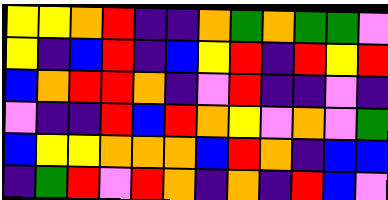[["yellow", "yellow", "orange", "red", "indigo", "indigo", "orange", "green", "orange", "green", "green", "violet"], ["yellow", "indigo", "blue", "red", "indigo", "blue", "yellow", "red", "indigo", "red", "yellow", "red"], ["blue", "orange", "red", "red", "orange", "indigo", "violet", "red", "indigo", "indigo", "violet", "indigo"], ["violet", "indigo", "indigo", "red", "blue", "red", "orange", "yellow", "violet", "orange", "violet", "green"], ["blue", "yellow", "yellow", "orange", "orange", "orange", "blue", "red", "orange", "indigo", "blue", "blue"], ["indigo", "green", "red", "violet", "red", "orange", "indigo", "orange", "indigo", "red", "blue", "violet"]]